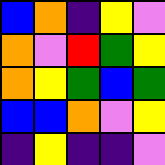[["blue", "orange", "indigo", "yellow", "violet"], ["orange", "violet", "red", "green", "yellow"], ["orange", "yellow", "green", "blue", "green"], ["blue", "blue", "orange", "violet", "yellow"], ["indigo", "yellow", "indigo", "indigo", "violet"]]